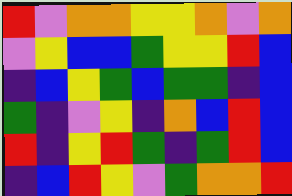[["red", "violet", "orange", "orange", "yellow", "yellow", "orange", "violet", "orange"], ["violet", "yellow", "blue", "blue", "green", "yellow", "yellow", "red", "blue"], ["indigo", "blue", "yellow", "green", "blue", "green", "green", "indigo", "blue"], ["green", "indigo", "violet", "yellow", "indigo", "orange", "blue", "red", "blue"], ["red", "indigo", "yellow", "red", "green", "indigo", "green", "red", "blue"], ["indigo", "blue", "red", "yellow", "violet", "green", "orange", "orange", "red"]]